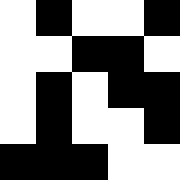[["white", "black", "white", "white", "black"], ["white", "white", "black", "black", "white"], ["white", "black", "white", "black", "black"], ["white", "black", "white", "white", "black"], ["black", "black", "black", "white", "white"]]